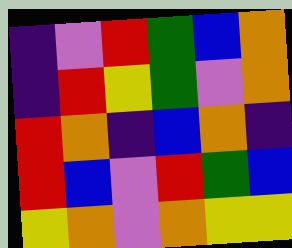[["indigo", "violet", "red", "green", "blue", "orange"], ["indigo", "red", "yellow", "green", "violet", "orange"], ["red", "orange", "indigo", "blue", "orange", "indigo"], ["red", "blue", "violet", "red", "green", "blue"], ["yellow", "orange", "violet", "orange", "yellow", "yellow"]]